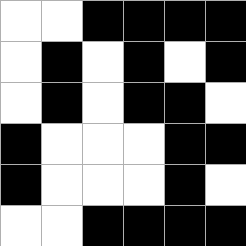[["white", "white", "black", "black", "black", "black"], ["white", "black", "white", "black", "white", "black"], ["white", "black", "white", "black", "black", "white"], ["black", "white", "white", "white", "black", "black"], ["black", "white", "white", "white", "black", "white"], ["white", "white", "black", "black", "black", "black"]]